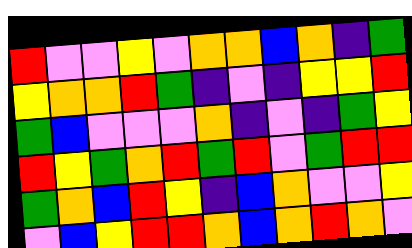[["red", "violet", "violet", "yellow", "violet", "orange", "orange", "blue", "orange", "indigo", "green"], ["yellow", "orange", "orange", "red", "green", "indigo", "violet", "indigo", "yellow", "yellow", "red"], ["green", "blue", "violet", "violet", "violet", "orange", "indigo", "violet", "indigo", "green", "yellow"], ["red", "yellow", "green", "orange", "red", "green", "red", "violet", "green", "red", "red"], ["green", "orange", "blue", "red", "yellow", "indigo", "blue", "orange", "violet", "violet", "yellow"], ["violet", "blue", "yellow", "red", "red", "orange", "blue", "orange", "red", "orange", "violet"]]